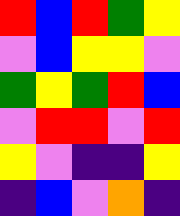[["red", "blue", "red", "green", "yellow"], ["violet", "blue", "yellow", "yellow", "violet"], ["green", "yellow", "green", "red", "blue"], ["violet", "red", "red", "violet", "red"], ["yellow", "violet", "indigo", "indigo", "yellow"], ["indigo", "blue", "violet", "orange", "indigo"]]